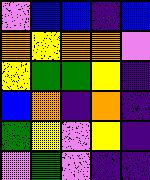[["violet", "blue", "blue", "indigo", "blue"], ["orange", "yellow", "orange", "orange", "violet"], ["yellow", "green", "green", "yellow", "indigo"], ["blue", "orange", "indigo", "orange", "indigo"], ["green", "yellow", "violet", "yellow", "indigo"], ["violet", "green", "violet", "indigo", "indigo"]]